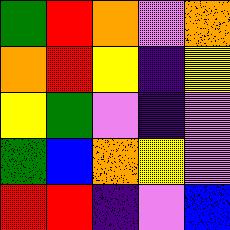[["green", "red", "orange", "violet", "orange"], ["orange", "red", "yellow", "indigo", "yellow"], ["yellow", "green", "violet", "indigo", "violet"], ["green", "blue", "orange", "yellow", "violet"], ["red", "red", "indigo", "violet", "blue"]]